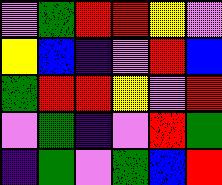[["violet", "green", "red", "red", "yellow", "violet"], ["yellow", "blue", "indigo", "violet", "red", "blue"], ["green", "red", "red", "yellow", "violet", "red"], ["violet", "green", "indigo", "violet", "red", "green"], ["indigo", "green", "violet", "green", "blue", "red"]]